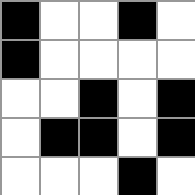[["black", "white", "white", "black", "white"], ["black", "white", "white", "white", "white"], ["white", "white", "black", "white", "black"], ["white", "black", "black", "white", "black"], ["white", "white", "white", "black", "white"]]